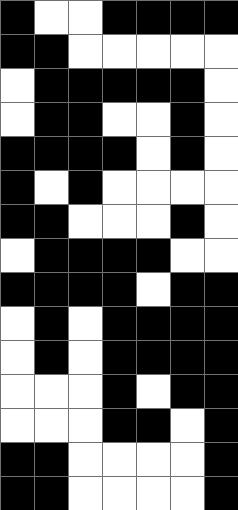[["black", "white", "white", "black", "black", "black", "black"], ["black", "black", "white", "white", "white", "white", "white"], ["white", "black", "black", "black", "black", "black", "white"], ["white", "black", "black", "white", "white", "black", "white"], ["black", "black", "black", "black", "white", "black", "white"], ["black", "white", "black", "white", "white", "white", "white"], ["black", "black", "white", "white", "white", "black", "white"], ["white", "black", "black", "black", "black", "white", "white"], ["black", "black", "black", "black", "white", "black", "black"], ["white", "black", "white", "black", "black", "black", "black"], ["white", "black", "white", "black", "black", "black", "black"], ["white", "white", "white", "black", "white", "black", "black"], ["white", "white", "white", "black", "black", "white", "black"], ["black", "black", "white", "white", "white", "white", "black"], ["black", "black", "white", "white", "white", "white", "black"]]